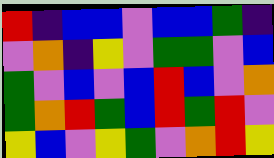[["red", "indigo", "blue", "blue", "violet", "blue", "blue", "green", "indigo"], ["violet", "orange", "indigo", "yellow", "violet", "green", "green", "violet", "blue"], ["green", "violet", "blue", "violet", "blue", "red", "blue", "violet", "orange"], ["green", "orange", "red", "green", "blue", "red", "green", "red", "violet"], ["yellow", "blue", "violet", "yellow", "green", "violet", "orange", "red", "yellow"]]